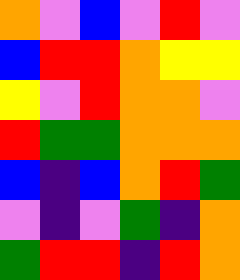[["orange", "violet", "blue", "violet", "red", "violet"], ["blue", "red", "red", "orange", "yellow", "yellow"], ["yellow", "violet", "red", "orange", "orange", "violet"], ["red", "green", "green", "orange", "orange", "orange"], ["blue", "indigo", "blue", "orange", "red", "green"], ["violet", "indigo", "violet", "green", "indigo", "orange"], ["green", "red", "red", "indigo", "red", "orange"]]